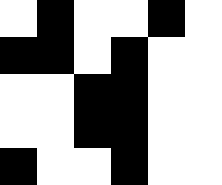[["white", "black", "white", "white", "black", "white"], ["black", "black", "white", "black", "white", "white"], ["white", "white", "black", "black", "white", "white"], ["white", "white", "black", "black", "white", "white"], ["black", "white", "white", "black", "white", "white"]]